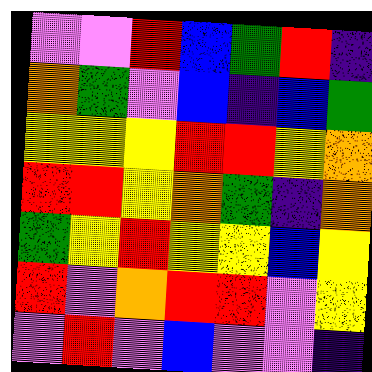[["violet", "violet", "red", "blue", "green", "red", "indigo"], ["orange", "green", "violet", "blue", "indigo", "blue", "green"], ["yellow", "yellow", "yellow", "red", "red", "yellow", "orange"], ["red", "red", "yellow", "orange", "green", "indigo", "orange"], ["green", "yellow", "red", "yellow", "yellow", "blue", "yellow"], ["red", "violet", "orange", "red", "red", "violet", "yellow"], ["violet", "red", "violet", "blue", "violet", "violet", "indigo"]]